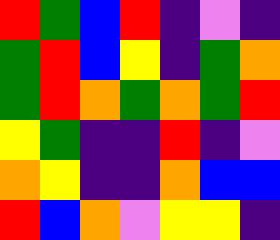[["red", "green", "blue", "red", "indigo", "violet", "indigo"], ["green", "red", "blue", "yellow", "indigo", "green", "orange"], ["green", "red", "orange", "green", "orange", "green", "red"], ["yellow", "green", "indigo", "indigo", "red", "indigo", "violet"], ["orange", "yellow", "indigo", "indigo", "orange", "blue", "blue"], ["red", "blue", "orange", "violet", "yellow", "yellow", "indigo"]]